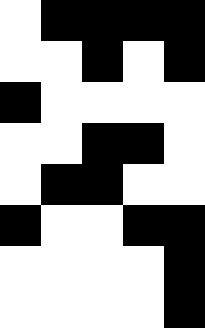[["white", "black", "black", "black", "black"], ["white", "white", "black", "white", "black"], ["black", "white", "white", "white", "white"], ["white", "white", "black", "black", "white"], ["white", "black", "black", "white", "white"], ["black", "white", "white", "black", "black"], ["white", "white", "white", "white", "black"], ["white", "white", "white", "white", "black"]]